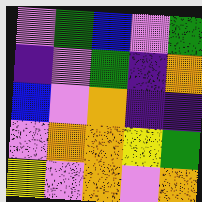[["violet", "green", "blue", "violet", "green"], ["indigo", "violet", "green", "indigo", "orange"], ["blue", "violet", "orange", "indigo", "indigo"], ["violet", "orange", "orange", "yellow", "green"], ["yellow", "violet", "orange", "violet", "orange"]]